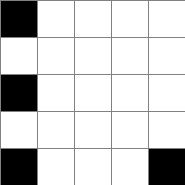[["black", "white", "white", "white", "white"], ["white", "white", "white", "white", "white"], ["black", "white", "white", "white", "white"], ["white", "white", "white", "white", "white"], ["black", "white", "white", "white", "black"]]